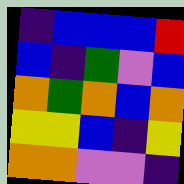[["indigo", "blue", "blue", "blue", "red"], ["blue", "indigo", "green", "violet", "blue"], ["orange", "green", "orange", "blue", "orange"], ["yellow", "yellow", "blue", "indigo", "yellow"], ["orange", "orange", "violet", "violet", "indigo"]]